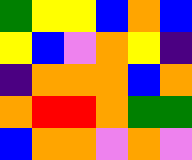[["green", "yellow", "yellow", "blue", "orange", "blue"], ["yellow", "blue", "violet", "orange", "yellow", "indigo"], ["indigo", "orange", "orange", "orange", "blue", "orange"], ["orange", "red", "red", "orange", "green", "green"], ["blue", "orange", "orange", "violet", "orange", "violet"]]